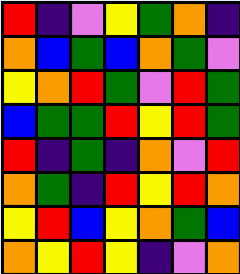[["red", "indigo", "violet", "yellow", "green", "orange", "indigo"], ["orange", "blue", "green", "blue", "orange", "green", "violet"], ["yellow", "orange", "red", "green", "violet", "red", "green"], ["blue", "green", "green", "red", "yellow", "red", "green"], ["red", "indigo", "green", "indigo", "orange", "violet", "red"], ["orange", "green", "indigo", "red", "yellow", "red", "orange"], ["yellow", "red", "blue", "yellow", "orange", "green", "blue"], ["orange", "yellow", "red", "yellow", "indigo", "violet", "orange"]]